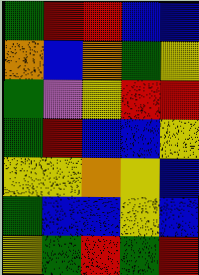[["green", "red", "red", "blue", "blue"], ["orange", "blue", "orange", "green", "yellow"], ["green", "violet", "yellow", "red", "red"], ["green", "red", "blue", "blue", "yellow"], ["yellow", "yellow", "orange", "yellow", "blue"], ["green", "blue", "blue", "yellow", "blue"], ["yellow", "green", "red", "green", "red"]]